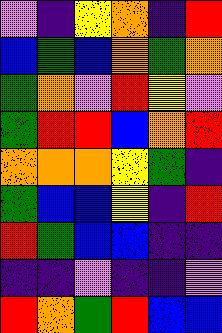[["violet", "indigo", "yellow", "orange", "indigo", "red"], ["blue", "green", "blue", "orange", "green", "orange"], ["green", "orange", "violet", "red", "yellow", "violet"], ["green", "red", "red", "blue", "orange", "red"], ["orange", "orange", "orange", "yellow", "green", "indigo"], ["green", "blue", "blue", "yellow", "indigo", "red"], ["red", "green", "blue", "blue", "indigo", "indigo"], ["indigo", "indigo", "violet", "indigo", "indigo", "violet"], ["red", "orange", "green", "red", "blue", "blue"]]